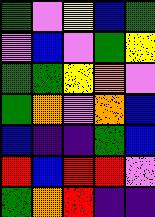[["green", "violet", "yellow", "blue", "green"], ["violet", "blue", "violet", "green", "yellow"], ["green", "green", "yellow", "orange", "violet"], ["green", "orange", "violet", "orange", "blue"], ["blue", "indigo", "indigo", "green", "blue"], ["red", "blue", "red", "red", "violet"], ["green", "orange", "red", "indigo", "indigo"]]